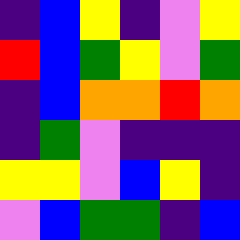[["indigo", "blue", "yellow", "indigo", "violet", "yellow"], ["red", "blue", "green", "yellow", "violet", "green"], ["indigo", "blue", "orange", "orange", "red", "orange"], ["indigo", "green", "violet", "indigo", "indigo", "indigo"], ["yellow", "yellow", "violet", "blue", "yellow", "indigo"], ["violet", "blue", "green", "green", "indigo", "blue"]]